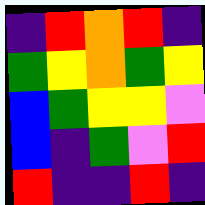[["indigo", "red", "orange", "red", "indigo"], ["green", "yellow", "orange", "green", "yellow"], ["blue", "green", "yellow", "yellow", "violet"], ["blue", "indigo", "green", "violet", "red"], ["red", "indigo", "indigo", "red", "indigo"]]